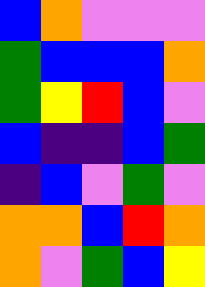[["blue", "orange", "violet", "violet", "violet"], ["green", "blue", "blue", "blue", "orange"], ["green", "yellow", "red", "blue", "violet"], ["blue", "indigo", "indigo", "blue", "green"], ["indigo", "blue", "violet", "green", "violet"], ["orange", "orange", "blue", "red", "orange"], ["orange", "violet", "green", "blue", "yellow"]]